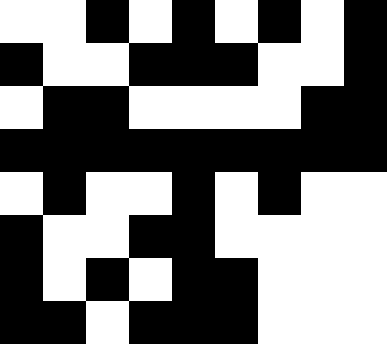[["white", "white", "black", "white", "black", "white", "black", "white", "black"], ["black", "white", "white", "black", "black", "black", "white", "white", "black"], ["white", "black", "black", "white", "white", "white", "white", "black", "black"], ["black", "black", "black", "black", "black", "black", "black", "black", "black"], ["white", "black", "white", "white", "black", "white", "black", "white", "white"], ["black", "white", "white", "black", "black", "white", "white", "white", "white"], ["black", "white", "black", "white", "black", "black", "white", "white", "white"], ["black", "black", "white", "black", "black", "black", "white", "white", "white"]]